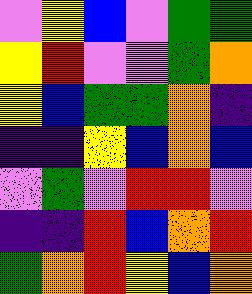[["violet", "yellow", "blue", "violet", "green", "green"], ["yellow", "red", "violet", "violet", "green", "orange"], ["yellow", "blue", "green", "green", "orange", "indigo"], ["indigo", "indigo", "yellow", "blue", "orange", "blue"], ["violet", "green", "violet", "red", "red", "violet"], ["indigo", "indigo", "red", "blue", "orange", "red"], ["green", "orange", "red", "yellow", "blue", "orange"]]